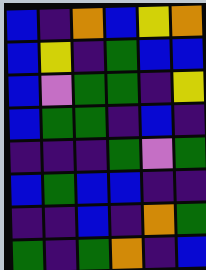[["blue", "indigo", "orange", "blue", "yellow", "orange"], ["blue", "yellow", "indigo", "green", "blue", "blue"], ["blue", "violet", "green", "green", "indigo", "yellow"], ["blue", "green", "green", "indigo", "blue", "indigo"], ["indigo", "indigo", "indigo", "green", "violet", "green"], ["blue", "green", "blue", "blue", "indigo", "indigo"], ["indigo", "indigo", "blue", "indigo", "orange", "green"], ["green", "indigo", "green", "orange", "indigo", "blue"]]